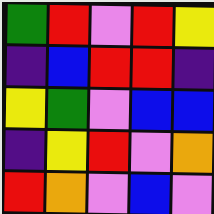[["green", "red", "violet", "red", "yellow"], ["indigo", "blue", "red", "red", "indigo"], ["yellow", "green", "violet", "blue", "blue"], ["indigo", "yellow", "red", "violet", "orange"], ["red", "orange", "violet", "blue", "violet"]]